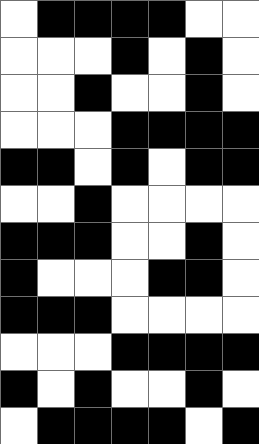[["white", "black", "black", "black", "black", "white", "white"], ["white", "white", "white", "black", "white", "black", "white"], ["white", "white", "black", "white", "white", "black", "white"], ["white", "white", "white", "black", "black", "black", "black"], ["black", "black", "white", "black", "white", "black", "black"], ["white", "white", "black", "white", "white", "white", "white"], ["black", "black", "black", "white", "white", "black", "white"], ["black", "white", "white", "white", "black", "black", "white"], ["black", "black", "black", "white", "white", "white", "white"], ["white", "white", "white", "black", "black", "black", "black"], ["black", "white", "black", "white", "white", "black", "white"], ["white", "black", "black", "black", "black", "white", "black"]]